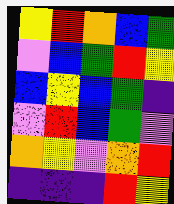[["yellow", "red", "orange", "blue", "green"], ["violet", "blue", "green", "red", "yellow"], ["blue", "yellow", "blue", "green", "indigo"], ["violet", "red", "blue", "green", "violet"], ["orange", "yellow", "violet", "orange", "red"], ["indigo", "indigo", "indigo", "red", "yellow"]]